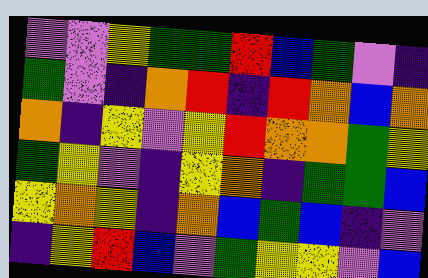[["violet", "violet", "yellow", "green", "green", "red", "blue", "green", "violet", "indigo"], ["green", "violet", "indigo", "orange", "red", "indigo", "red", "orange", "blue", "orange"], ["orange", "indigo", "yellow", "violet", "yellow", "red", "orange", "orange", "green", "yellow"], ["green", "yellow", "violet", "indigo", "yellow", "orange", "indigo", "green", "green", "blue"], ["yellow", "orange", "yellow", "indigo", "orange", "blue", "green", "blue", "indigo", "violet"], ["indigo", "yellow", "red", "blue", "violet", "green", "yellow", "yellow", "violet", "blue"]]